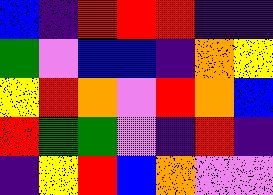[["blue", "indigo", "red", "red", "red", "indigo", "indigo"], ["green", "violet", "blue", "blue", "indigo", "orange", "yellow"], ["yellow", "red", "orange", "violet", "red", "orange", "blue"], ["red", "green", "green", "violet", "indigo", "red", "indigo"], ["indigo", "yellow", "red", "blue", "orange", "violet", "violet"]]